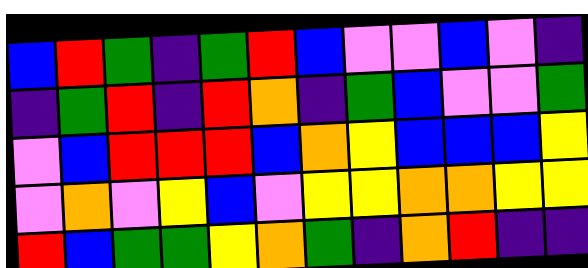[["blue", "red", "green", "indigo", "green", "red", "blue", "violet", "violet", "blue", "violet", "indigo"], ["indigo", "green", "red", "indigo", "red", "orange", "indigo", "green", "blue", "violet", "violet", "green"], ["violet", "blue", "red", "red", "red", "blue", "orange", "yellow", "blue", "blue", "blue", "yellow"], ["violet", "orange", "violet", "yellow", "blue", "violet", "yellow", "yellow", "orange", "orange", "yellow", "yellow"], ["red", "blue", "green", "green", "yellow", "orange", "green", "indigo", "orange", "red", "indigo", "indigo"]]